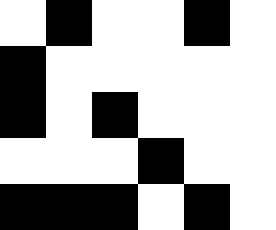[["white", "black", "white", "white", "black", "white"], ["black", "white", "white", "white", "white", "white"], ["black", "white", "black", "white", "white", "white"], ["white", "white", "white", "black", "white", "white"], ["black", "black", "black", "white", "black", "white"]]